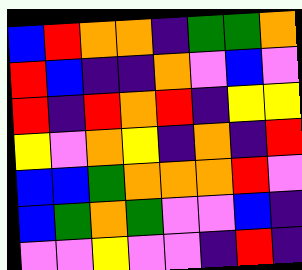[["blue", "red", "orange", "orange", "indigo", "green", "green", "orange"], ["red", "blue", "indigo", "indigo", "orange", "violet", "blue", "violet"], ["red", "indigo", "red", "orange", "red", "indigo", "yellow", "yellow"], ["yellow", "violet", "orange", "yellow", "indigo", "orange", "indigo", "red"], ["blue", "blue", "green", "orange", "orange", "orange", "red", "violet"], ["blue", "green", "orange", "green", "violet", "violet", "blue", "indigo"], ["violet", "violet", "yellow", "violet", "violet", "indigo", "red", "indigo"]]